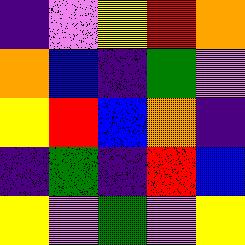[["indigo", "violet", "yellow", "red", "orange"], ["orange", "blue", "indigo", "green", "violet"], ["yellow", "red", "blue", "orange", "indigo"], ["indigo", "green", "indigo", "red", "blue"], ["yellow", "violet", "green", "violet", "yellow"]]